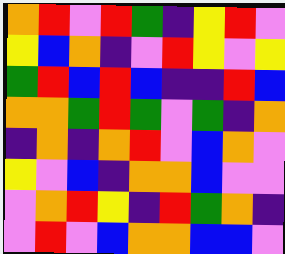[["orange", "red", "violet", "red", "green", "indigo", "yellow", "red", "violet"], ["yellow", "blue", "orange", "indigo", "violet", "red", "yellow", "violet", "yellow"], ["green", "red", "blue", "red", "blue", "indigo", "indigo", "red", "blue"], ["orange", "orange", "green", "red", "green", "violet", "green", "indigo", "orange"], ["indigo", "orange", "indigo", "orange", "red", "violet", "blue", "orange", "violet"], ["yellow", "violet", "blue", "indigo", "orange", "orange", "blue", "violet", "violet"], ["violet", "orange", "red", "yellow", "indigo", "red", "green", "orange", "indigo"], ["violet", "red", "violet", "blue", "orange", "orange", "blue", "blue", "violet"]]